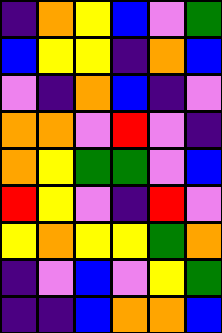[["indigo", "orange", "yellow", "blue", "violet", "green"], ["blue", "yellow", "yellow", "indigo", "orange", "blue"], ["violet", "indigo", "orange", "blue", "indigo", "violet"], ["orange", "orange", "violet", "red", "violet", "indigo"], ["orange", "yellow", "green", "green", "violet", "blue"], ["red", "yellow", "violet", "indigo", "red", "violet"], ["yellow", "orange", "yellow", "yellow", "green", "orange"], ["indigo", "violet", "blue", "violet", "yellow", "green"], ["indigo", "indigo", "blue", "orange", "orange", "blue"]]